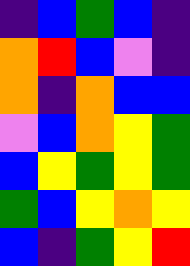[["indigo", "blue", "green", "blue", "indigo"], ["orange", "red", "blue", "violet", "indigo"], ["orange", "indigo", "orange", "blue", "blue"], ["violet", "blue", "orange", "yellow", "green"], ["blue", "yellow", "green", "yellow", "green"], ["green", "blue", "yellow", "orange", "yellow"], ["blue", "indigo", "green", "yellow", "red"]]